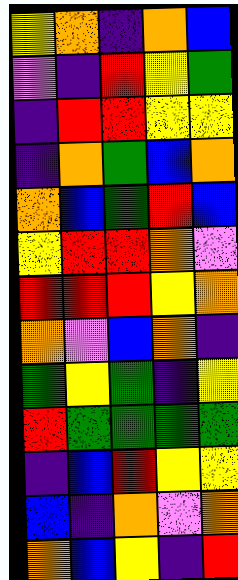[["yellow", "orange", "indigo", "orange", "blue"], ["violet", "indigo", "red", "yellow", "green"], ["indigo", "red", "red", "yellow", "yellow"], ["indigo", "orange", "green", "blue", "orange"], ["orange", "blue", "green", "red", "blue"], ["yellow", "red", "red", "orange", "violet"], ["red", "red", "red", "yellow", "orange"], ["orange", "violet", "blue", "orange", "indigo"], ["green", "yellow", "green", "indigo", "yellow"], ["red", "green", "green", "green", "green"], ["indigo", "blue", "red", "yellow", "yellow"], ["blue", "indigo", "orange", "violet", "orange"], ["orange", "blue", "yellow", "indigo", "red"]]